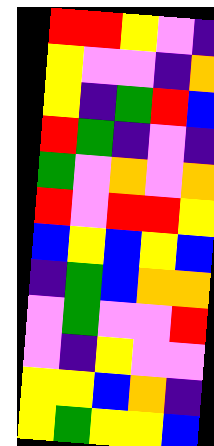[["red", "red", "yellow", "violet", "indigo"], ["yellow", "violet", "violet", "indigo", "orange"], ["yellow", "indigo", "green", "red", "blue"], ["red", "green", "indigo", "violet", "indigo"], ["green", "violet", "orange", "violet", "orange"], ["red", "violet", "red", "red", "yellow"], ["blue", "yellow", "blue", "yellow", "blue"], ["indigo", "green", "blue", "orange", "orange"], ["violet", "green", "violet", "violet", "red"], ["violet", "indigo", "yellow", "violet", "violet"], ["yellow", "yellow", "blue", "orange", "indigo"], ["yellow", "green", "yellow", "yellow", "blue"]]